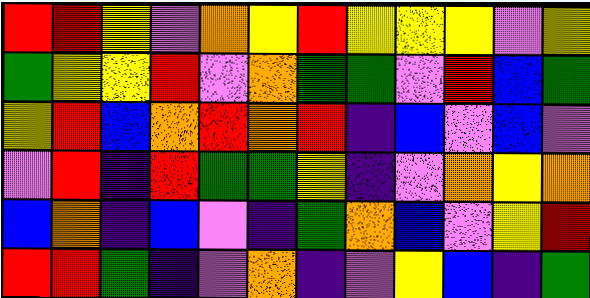[["red", "red", "yellow", "violet", "orange", "yellow", "red", "yellow", "yellow", "yellow", "violet", "yellow"], ["green", "yellow", "yellow", "red", "violet", "orange", "green", "green", "violet", "red", "blue", "green"], ["yellow", "red", "blue", "orange", "red", "orange", "red", "indigo", "blue", "violet", "blue", "violet"], ["violet", "red", "indigo", "red", "green", "green", "yellow", "indigo", "violet", "orange", "yellow", "orange"], ["blue", "orange", "indigo", "blue", "violet", "indigo", "green", "orange", "blue", "violet", "yellow", "red"], ["red", "red", "green", "indigo", "violet", "orange", "indigo", "violet", "yellow", "blue", "indigo", "green"]]